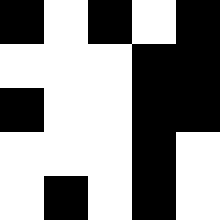[["black", "white", "black", "white", "black"], ["white", "white", "white", "black", "black"], ["black", "white", "white", "black", "black"], ["white", "white", "white", "black", "white"], ["white", "black", "white", "black", "white"]]